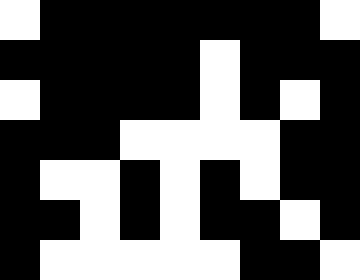[["white", "black", "black", "black", "black", "black", "black", "black", "white"], ["black", "black", "black", "black", "black", "white", "black", "black", "black"], ["white", "black", "black", "black", "black", "white", "black", "white", "black"], ["black", "black", "black", "white", "white", "white", "white", "black", "black"], ["black", "white", "white", "black", "white", "black", "white", "black", "black"], ["black", "black", "white", "black", "white", "black", "black", "white", "black"], ["black", "white", "white", "white", "white", "white", "black", "black", "white"]]